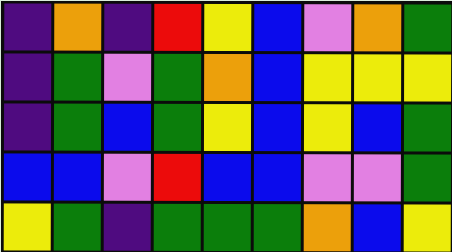[["indigo", "orange", "indigo", "red", "yellow", "blue", "violet", "orange", "green"], ["indigo", "green", "violet", "green", "orange", "blue", "yellow", "yellow", "yellow"], ["indigo", "green", "blue", "green", "yellow", "blue", "yellow", "blue", "green"], ["blue", "blue", "violet", "red", "blue", "blue", "violet", "violet", "green"], ["yellow", "green", "indigo", "green", "green", "green", "orange", "blue", "yellow"]]